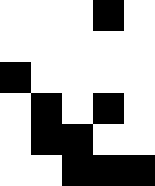[["white", "white", "white", "black", "white"], ["white", "white", "white", "white", "white"], ["black", "white", "white", "white", "white"], ["white", "black", "white", "black", "white"], ["white", "black", "black", "white", "white"], ["white", "white", "black", "black", "black"]]